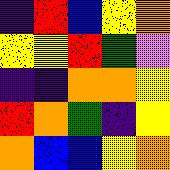[["indigo", "red", "blue", "yellow", "orange"], ["yellow", "yellow", "red", "green", "violet"], ["indigo", "indigo", "orange", "orange", "yellow"], ["red", "orange", "green", "indigo", "yellow"], ["orange", "blue", "blue", "yellow", "orange"]]